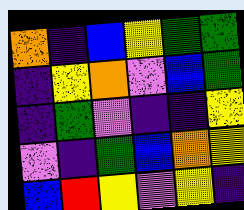[["orange", "indigo", "blue", "yellow", "green", "green"], ["indigo", "yellow", "orange", "violet", "blue", "green"], ["indigo", "green", "violet", "indigo", "indigo", "yellow"], ["violet", "indigo", "green", "blue", "orange", "yellow"], ["blue", "red", "yellow", "violet", "yellow", "indigo"]]